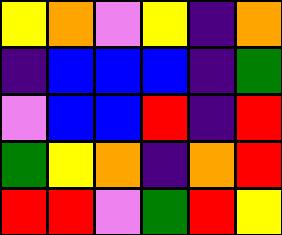[["yellow", "orange", "violet", "yellow", "indigo", "orange"], ["indigo", "blue", "blue", "blue", "indigo", "green"], ["violet", "blue", "blue", "red", "indigo", "red"], ["green", "yellow", "orange", "indigo", "orange", "red"], ["red", "red", "violet", "green", "red", "yellow"]]